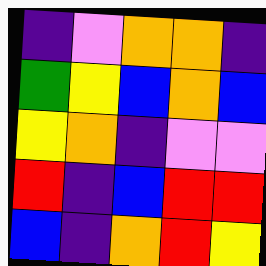[["indigo", "violet", "orange", "orange", "indigo"], ["green", "yellow", "blue", "orange", "blue"], ["yellow", "orange", "indigo", "violet", "violet"], ["red", "indigo", "blue", "red", "red"], ["blue", "indigo", "orange", "red", "yellow"]]